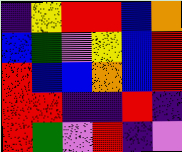[["indigo", "yellow", "red", "red", "blue", "orange"], ["blue", "green", "violet", "yellow", "blue", "red"], ["red", "blue", "blue", "orange", "blue", "red"], ["red", "red", "indigo", "indigo", "red", "indigo"], ["red", "green", "violet", "red", "indigo", "violet"]]